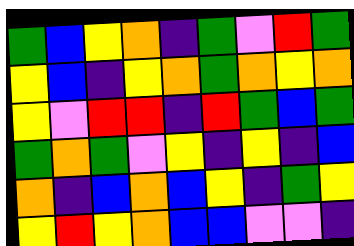[["green", "blue", "yellow", "orange", "indigo", "green", "violet", "red", "green"], ["yellow", "blue", "indigo", "yellow", "orange", "green", "orange", "yellow", "orange"], ["yellow", "violet", "red", "red", "indigo", "red", "green", "blue", "green"], ["green", "orange", "green", "violet", "yellow", "indigo", "yellow", "indigo", "blue"], ["orange", "indigo", "blue", "orange", "blue", "yellow", "indigo", "green", "yellow"], ["yellow", "red", "yellow", "orange", "blue", "blue", "violet", "violet", "indigo"]]